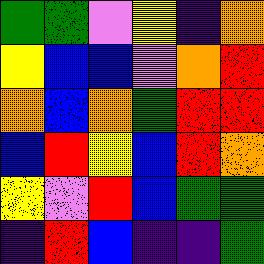[["green", "green", "violet", "yellow", "indigo", "orange"], ["yellow", "blue", "blue", "violet", "orange", "red"], ["orange", "blue", "orange", "green", "red", "red"], ["blue", "red", "yellow", "blue", "red", "orange"], ["yellow", "violet", "red", "blue", "green", "green"], ["indigo", "red", "blue", "indigo", "indigo", "green"]]